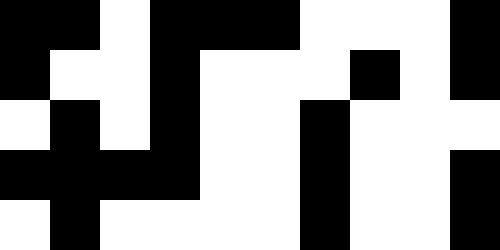[["black", "black", "white", "black", "black", "black", "white", "white", "white", "black"], ["black", "white", "white", "black", "white", "white", "white", "black", "white", "black"], ["white", "black", "white", "black", "white", "white", "black", "white", "white", "white"], ["black", "black", "black", "black", "white", "white", "black", "white", "white", "black"], ["white", "black", "white", "white", "white", "white", "black", "white", "white", "black"]]